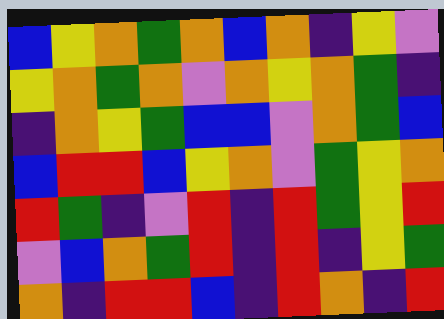[["blue", "yellow", "orange", "green", "orange", "blue", "orange", "indigo", "yellow", "violet"], ["yellow", "orange", "green", "orange", "violet", "orange", "yellow", "orange", "green", "indigo"], ["indigo", "orange", "yellow", "green", "blue", "blue", "violet", "orange", "green", "blue"], ["blue", "red", "red", "blue", "yellow", "orange", "violet", "green", "yellow", "orange"], ["red", "green", "indigo", "violet", "red", "indigo", "red", "green", "yellow", "red"], ["violet", "blue", "orange", "green", "red", "indigo", "red", "indigo", "yellow", "green"], ["orange", "indigo", "red", "red", "blue", "indigo", "red", "orange", "indigo", "red"]]